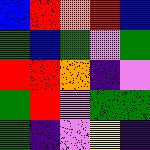[["blue", "red", "orange", "red", "blue"], ["green", "blue", "green", "violet", "green"], ["red", "red", "orange", "indigo", "violet"], ["green", "red", "violet", "green", "green"], ["green", "indigo", "violet", "yellow", "indigo"]]